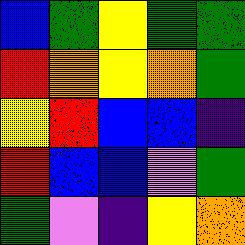[["blue", "green", "yellow", "green", "green"], ["red", "orange", "yellow", "orange", "green"], ["yellow", "red", "blue", "blue", "indigo"], ["red", "blue", "blue", "violet", "green"], ["green", "violet", "indigo", "yellow", "orange"]]